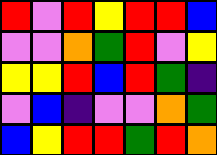[["red", "violet", "red", "yellow", "red", "red", "blue"], ["violet", "violet", "orange", "green", "red", "violet", "yellow"], ["yellow", "yellow", "red", "blue", "red", "green", "indigo"], ["violet", "blue", "indigo", "violet", "violet", "orange", "green"], ["blue", "yellow", "red", "red", "green", "red", "orange"]]